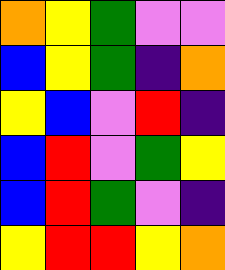[["orange", "yellow", "green", "violet", "violet"], ["blue", "yellow", "green", "indigo", "orange"], ["yellow", "blue", "violet", "red", "indigo"], ["blue", "red", "violet", "green", "yellow"], ["blue", "red", "green", "violet", "indigo"], ["yellow", "red", "red", "yellow", "orange"]]